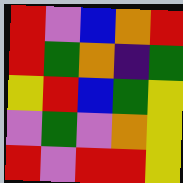[["red", "violet", "blue", "orange", "red"], ["red", "green", "orange", "indigo", "green"], ["yellow", "red", "blue", "green", "yellow"], ["violet", "green", "violet", "orange", "yellow"], ["red", "violet", "red", "red", "yellow"]]